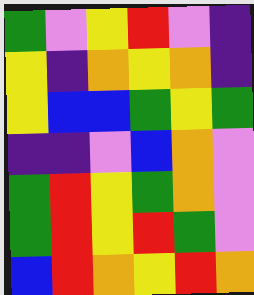[["green", "violet", "yellow", "red", "violet", "indigo"], ["yellow", "indigo", "orange", "yellow", "orange", "indigo"], ["yellow", "blue", "blue", "green", "yellow", "green"], ["indigo", "indigo", "violet", "blue", "orange", "violet"], ["green", "red", "yellow", "green", "orange", "violet"], ["green", "red", "yellow", "red", "green", "violet"], ["blue", "red", "orange", "yellow", "red", "orange"]]